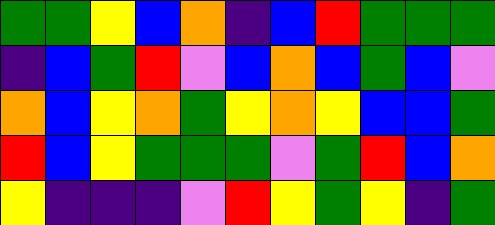[["green", "green", "yellow", "blue", "orange", "indigo", "blue", "red", "green", "green", "green"], ["indigo", "blue", "green", "red", "violet", "blue", "orange", "blue", "green", "blue", "violet"], ["orange", "blue", "yellow", "orange", "green", "yellow", "orange", "yellow", "blue", "blue", "green"], ["red", "blue", "yellow", "green", "green", "green", "violet", "green", "red", "blue", "orange"], ["yellow", "indigo", "indigo", "indigo", "violet", "red", "yellow", "green", "yellow", "indigo", "green"]]